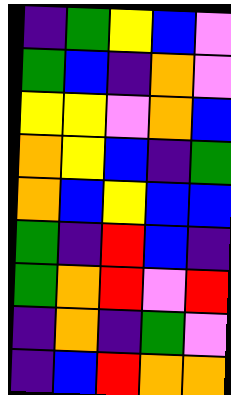[["indigo", "green", "yellow", "blue", "violet"], ["green", "blue", "indigo", "orange", "violet"], ["yellow", "yellow", "violet", "orange", "blue"], ["orange", "yellow", "blue", "indigo", "green"], ["orange", "blue", "yellow", "blue", "blue"], ["green", "indigo", "red", "blue", "indigo"], ["green", "orange", "red", "violet", "red"], ["indigo", "orange", "indigo", "green", "violet"], ["indigo", "blue", "red", "orange", "orange"]]